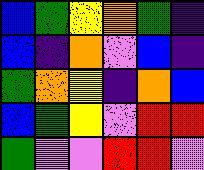[["blue", "green", "yellow", "orange", "green", "indigo"], ["blue", "indigo", "orange", "violet", "blue", "indigo"], ["green", "orange", "yellow", "indigo", "orange", "blue"], ["blue", "green", "yellow", "violet", "red", "red"], ["green", "violet", "violet", "red", "red", "violet"]]